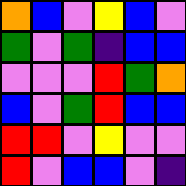[["orange", "blue", "violet", "yellow", "blue", "violet"], ["green", "violet", "green", "indigo", "blue", "blue"], ["violet", "violet", "violet", "red", "green", "orange"], ["blue", "violet", "green", "red", "blue", "blue"], ["red", "red", "violet", "yellow", "violet", "violet"], ["red", "violet", "blue", "blue", "violet", "indigo"]]